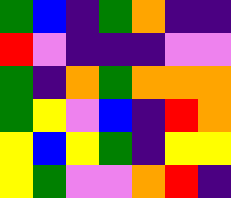[["green", "blue", "indigo", "green", "orange", "indigo", "indigo"], ["red", "violet", "indigo", "indigo", "indigo", "violet", "violet"], ["green", "indigo", "orange", "green", "orange", "orange", "orange"], ["green", "yellow", "violet", "blue", "indigo", "red", "orange"], ["yellow", "blue", "yellow", "green", "indigo", "yellow", "yellow"], ["yellow", "green", "violet", "violet", "orange", "red", "indigo"]]